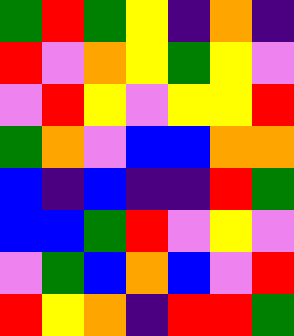[["green", "red", "green", "yellow", "indigo", "orange", "indigo"], ["red", "violet", "orange", "yellow", "green", "yellow", "violet"], ["violet", "red", "yellow", "violet", "yellow", "yellow", "red"], ["green", "orange", "violet", "blue", "blue", "orange", "orange"], ["blue", "indigo", "blue", "indigo", "indigo", "red", "green"], ["blue", "blue", "green", "red", "violet", "yellow", "violet"], ["violet", "green", "blue", "orange", "blue", "violet", "red"], ["red", "yellow", "orange", "indigo", "red", "red", "green"]]